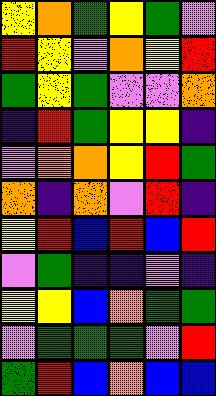[["yellow", "orange", "green", "yellow", "green", "violet"], ["red", "yellow", "violet", "orange", "yellow", "red"], ["green", "yellow", "green", "violet", "violet", "orange"], ["indigo", "red", "green", "yellow", "yellow", "indigo"], ["violet", "orange", "orange", "yellow", "red", "green"], ["orange", "indigo", "orange", "violet", "red", "indigo"], ["yellow", "red", "blue", "red", "blue", "red"], ["violet", "green", "indigo", "indigo", "violet", "indigo"], ["yellow", "yellow", "blue", "orange", "green", "green"], ["violet", "green", "green", "green", "violet", "red"], ["green", "red", "blue", "orange", "blue", "blue"]]